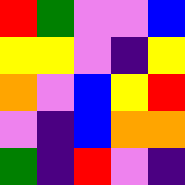[["red", "green", "violet", "violet", "blue"], ["yellow", "yellow", "violet", "indigo", "yellow"], ["orange", "violet", "blue", "yellow", "red"], ["violet", "indigo", "blue", "orange", "orange"], ["green", "indigo", "red", "violet", "indigo"]]